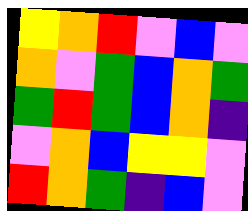[["yellow", "orange", "red", "violet", "blue", "violet"], ["orange", "violet", "green", "blue", "orange", "green"], ["green", "red", "green", "blue", "orange", "indigo"], ["violet", "orange", "blue", "yellow", "yellow", "violet"], ["red", "orange", "green", "indigo", "blue", "violet"]]